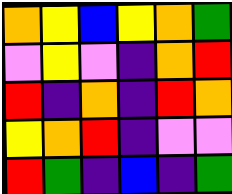[["orange", "yellow", "blue", "yellow", "orange", "green"], ["violet", "yellow", "violet", "indigo", "orange", "red"], ["red", "indigo", "orange", "indigo", "red", "orange"], ["yellow", "orange", "red", "indigo", "violet", "violet"], ["red", "green", "indigo", "blue", "indigo", "green"]]